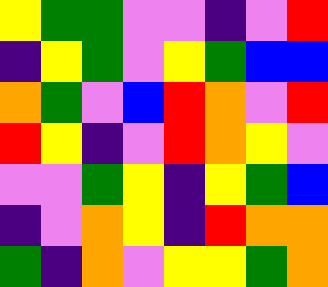[["yellow", "green", "green", "violet", "violet", "indigo", "violet", "red"], ["indigo", "yellow", "green", "violet", "yellow", "green", "blue", "blue"], ["orange", "green", "violet", "blue", "red", "orange", "violet", "red"], ["red", "yellow", "indigo", "violet", "red", "orange", "yellow", "violet"], ["violet", "violet", "green", "yellow", "indigo", "yellow", "green", "blue"], ["indigo", "violet", "orange", "yellow", "indigo", "red", "orange", "orange"], ["green", "indigo", "orange", "violet", "yellow", "yellow", "green", "orange"]]